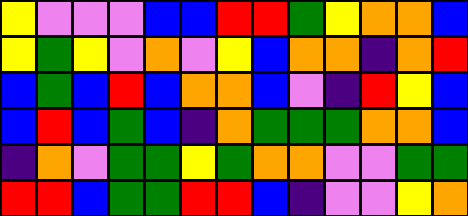[["yellow", "violet", "violet", "violet", "blue", "blue", "red", "red", "green", "yellow", "orange", "orange", "blue"], ["yellow", "green", "yellow", "violet", "orange", "violet", "yellow", "blue", "orange", "orange", "indigo", "orange", "red"], ["blue", "green", "blue", "red", "blue", "orange", "orange", "blue", "violet", "indigo", "red", "yellow", "blue"], ["blue", "red", "blue", "green", "blue", "indigo", "orange", "green", "green", "green", "orange", "orange", "blue"], ["indigo", "orange", "violet", "green", "green", "yellow", "green", "orange", "orange", "violet", "violet", "green", "green"], ["red", "red", "blue", "green", "green", "red", "red", "blue", "indigo", "violet", "violet", "yellow", "orange"]]